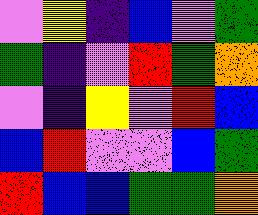[["violet", "yellow", "indigo", "blue", "violet", "green"], ["green", "indigo", "violet", "red", "green", "orange"], ["violet", "indigo", "yellow", "violet", "red", "blue"], ["blue", "red", "violet", "violet", "blue", "green"], ["red", "blue", "blue", "green", "green", "orange"]]